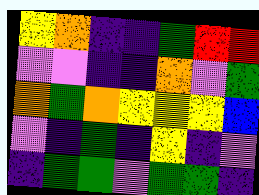[["yellow", "orange", "indigo", "indigo", "green", "red", "red"], ["violet", "violet", "indigo", "indigo", "orange", "violet", "green"], ["orange", "green", "orange", "yellow", "yellow", "yellow", "blue"], ["violet", "indigo", "green", "indigo", "yellow", "indigo", "violet"], ["indigo", "green", "green", "violet", "green", "green", "indigo"]]